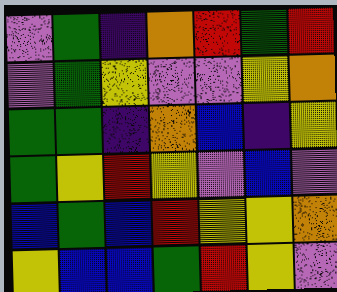[["violet", "green", "indigo", "orange", "red", "green", "red"], ["violet", "green", "yellow", "violet", "violet", "yellow", "orange"], ["green", "green", "indigo", "orange", "blue", "indigo", "yellow"], ["green", "yellow", "red", "yellow", "violet", "blue", "violet"], ["blue", "green", "blue", "red", "yellow", "yellow", "orange"], ["yellow", "blue", "blue", "green", "red", "yellow", "violet"]]